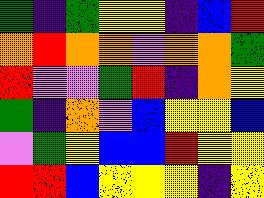[["green", "indigo", "green", "yellow", "yellow", "indigo", "blue", "red"], ["orange", "red", "orange", "orange", "violet", "orange", "orange", "green"], ["red", "violet", "violet", "green", "red", "indigo", "orange", "yellow"], ["green", "indigo", "orange", "violet", "blue", "yellow", "yellow", "blue"], ["violet", "green", "yellow", "blue", "blue", "red", "yellow", "yellow"], ["red", "red", "blue", "yellow", "yellow", "yellow", "indigo", "yellow"]]